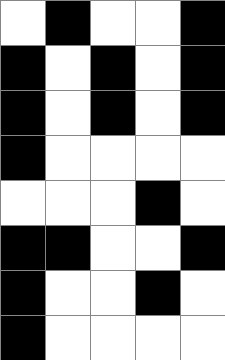[["white", "black", "white", "white", "black"], ["black", "white", "black", "white", "black"], ["black", "white", "black", "white", "black"], ["black", "white", "white", "white", "white"], ["white", "white", "white", "black", "white"], ["black", "black", "white", "white", "black"], ["black", "white", "white", "black", "white"], ["black", "white", "white", "white", "white"]]